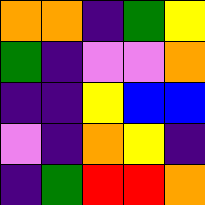[["orange", "orange", "indigo", "green", "yellow"], ["green", "indigo", "violet", "violet", "orange"], ["indigo", "indigo", "yellow", "blue", "blue"], ["violet", "indigo", "orange", "yellow", "indigo"], ["indigo", "green", "red", "red", "orange"]]